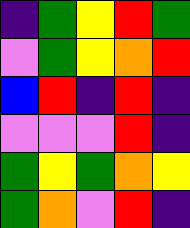[["indigo", "green", "yellow", "red", "green"], ["violet", "green", "yellow", "orange", "red"], ["blue", "red", "indigo", "red", "indigo"], ["violet", "violet", "violet", "red", "indigo"], ["green", "yellow", "green", "orange", "yellow"], ["green", "orange", "violet", "red", "indigo"]]